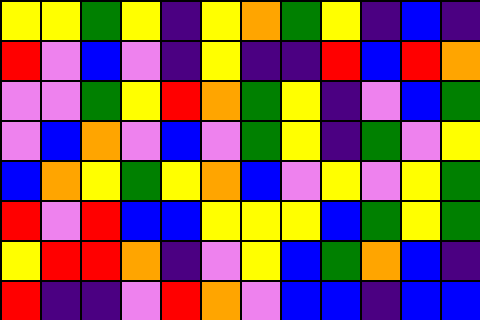[["yellow", "yellow", "green", "yellow", "indigo", "yellow", "orange", "green", "yellow", "indigo", "blue", "indigo"], ["red", "violet", "blue", "violet", "indigo", "yellow", "indigo", "indigo", "red", "blue", "red", "orange"], ["violet", "violet", "green", "yellow", "red", "orange", "green", "yellow", "indigo", "violet", "blue", "green"], ["violet", "blue", "orange", "violet", "blue", "violet", "green", "yellow", "indigo", "green", "violet", "yellow"], ["blue", "orange", "yellow", "green", "yellow", "orange", "blue", "violet", "yellow", "violet", "yellow", "green"], ["red", "violet", "red", "blue", "blue", "yellow", "yellow", "yellow", "blue", "green", "yellow", "green"], ["yellow", "red", "red", "orange", "indigo", "violet", "yellow", "blue", "green", "orange", "blue", "indigo"], ["red", "indigo", "indigo", "violet", "red", "orange", "violet", "blue", "blue", "indigo", "blue", "blue"]]